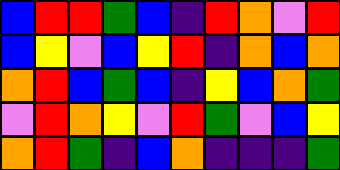[["blue", "red", "red", "green", "blue", "indigo", "red", "orange", "violet", "red"], ["blue", "yellow", "violet", "blue", "yellow", "red", "indigo", "orange", "blue", "orange"], ["orange", "red", "blue", "green", "blue", "indigo", "yellow", "blue", "orange", "green"], ["violet", "red", "orange", "yellow", "violet", "red", "green", "violet", "blue", "yellow"], ["orange", "red", "green", "indigo", "blue", "orange", "indigo", "indigo", "indigo", "green"]]